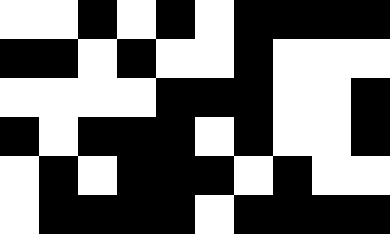[["white", "white", "black", "white", "black", "white", "black", "black", "black", "black"], ["black", "black", "white", "black", "white", "white", "black", "white", "white", "white"], ["white", "white", "white", "white", "black", "black", "black", "white", "white", "black"], ["black", "white", "black", "black", "black", "white", "black", "white", "white", "black"], ["white", "black", "white", "black", "black", "black", "white", "black", "white", "white"], ["white", "black", "black", "black", "black", "white", "black", "black", "black", "black"]]